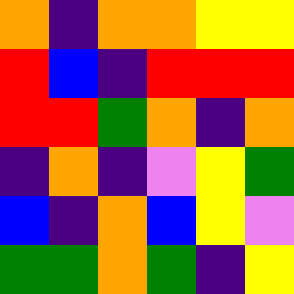[["orange", "indigo", "orange", "orange", "yellow", "yellow"], ["red", "blue", "indigo", "red", "red", "red"], ["red", "red", "green", "orange", "indigo", "orange"], ["indigo", "orange", "indigo", "violet", "yellow", "green"], ["blue", "indigo", "orange", "blue", "yellow", "violet"], ["green", "green", "orange", "green", "indigo", "yellow"]]